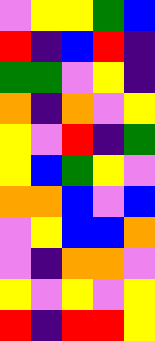[["violet", "yellow", "yellow", "green", "blue"], ["red", "indigo", "blue", "red", "indigo"], ["green", "green", "violet", "yellow", "indigo"], ["orange", "indigo", "orange", "violet", "yellow"], ["yellow", "violet", "red", "indigo", "green"], ["yellow", "blue", "green", "yellow", "violet"], ["orange", "orange", "blue", "violet", "blue"], ["violet", "yellow", "blue", "blue", "orange"], ["violet", "indigo", "orange", "orange", "violet"], ["yellow", "violet", "yellow", "violet", "yellow"], ["red", "indigo", "red", "red", "yellow"]]